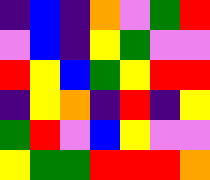[["indigo", "blue", "indigo", "orange", "violet", "green", "red"], ["violet", "blue", "indigo", "yellow", "green", "violet", "violet"], ["red", "yellow", "blue", "green", "yellow", "red", "red"], ["indigo", "yellow", "orange", "indigo", "red", "indigo", "yellow"], ["green", "red", "violet", "blue", "yellow", "violet", "violet"], ["yellow", "green", "green", "red", "red", "red", "orange"]]